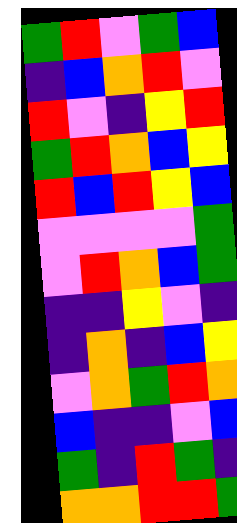[["green", "red", "violet", "green", "blue"], ["indigo", "blue", "orange", "red", "violet"], ["red", "violet", "indigo", "yellow", "red"], ["green", "red", "orange", "blue", "yellow"], ["red", "blue", "red", "yellow", "blue"], ["violet", "violet", "violet", "violet", "green"], ["violet", "red", "orange", "blue", "green"], ["indigo", "indigo", "yellow", "violet", "indigo"], ["indigo", "orange", "indigo", "blue", "yellow"], ["violet", "orange", "green", "red", "orange"], ["blue", "indigo", "indigo", "violet", "blue"], ["green", "indigo", "red", "green", "indigo"], ["orange", "orange", "red", "red", "green"]]